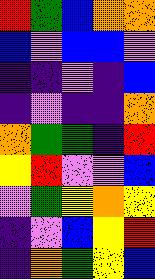[["red", "green", "blue", "orange", "orange"], ["blue", "violet", "blue", "blue", "violet"], ["indigo", "indigo", "violet", "indigo", "blue"], ["indigo", "violet", "indigo", "indigo", "orange"], ["orange", "green", "green", "indigo", "red"], ["yellow", "red", "violet", "violet", "blue"], ["violet", "green", "yellow", "orange", "yellow"], ["indigo", "violet", "blue", "yellow", "red"], ["indigo", "orange", "green", "yellow", "blue"]]